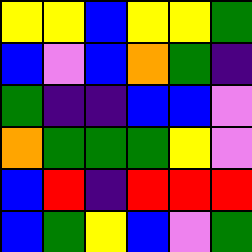[["yellow", "yellow", "blue", "yellow", "yellow", "green"], ["blue", "violet", "blue", "orange", "green", "indigo"], ["green", "indigo", "indigo", "blue", "blue", "violet"], ["orange", "green", "green", "green", "yellow", "violet"], ["blue", "red", "indigo", "red", "red", "red"], ["blue", "green", "yellow", "blue", "violet", "green"]]